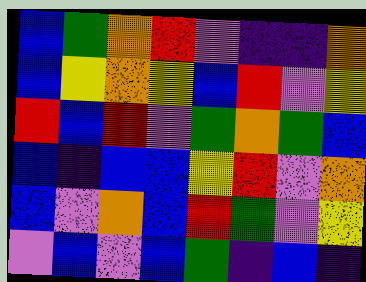[["blue", "green", "orange", "red", "violet", "indigo", "indigo", "orange"], ["blue", "yellow", "orange", "yellow", "blue", "red", "violet", "yellow"], ["red", "blue", "red", "violet", "green", "orange", "green", "blue"], ["blue", "indigo", "blue", "blue", "yellow", "red", "violet", "orange"], ["blue", "violet", "orange", "blue", "red", "green", "violet", "yellow"], ["violet", "blue", "violet", "blue", "green", "indigo", "blue", "indigo"]]